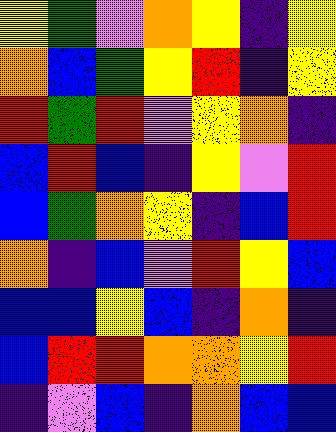[["yellow", "green", "violet", "orange", "yellow", "indigo", "yellow"], ["orange", "blue", "green", "yellow", "red", "indigo", "yellow"], ["red", "green", "red", "violet", "yellow", "orange", "indigo"], ["blue", "red", "blue", "indigo", "yellow", "violet", "red"], ["blue", "green", "orange", "yellow", "indigo", "blue", "red"], ["orange", "indigo", "blue", "violet", "red", "yellow", "blue"], ["blue", "blue", "yellow", "blue", "indigo", "orange", "indigo"], ["blue", "red", "red", "orange", "orange", "yellow", "red"], ["indigo", "violet", "blue", "indigo", "orange", "blue", "blue"]]